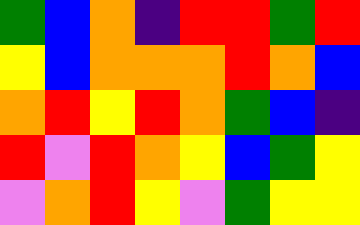[["green", "blue", "orange", "indigo", "red", "red", "green", "red"], ["yellow", "blue", "orange", "orange", "orange", "red", "orange", "blue"], ["orange", "red", "yellow", "red", "orange", "green", "blue", "indigo"], ["red", "violet", "red", "orange", "yellow", "blue", "green", "yellow"], ["violet", "orange", "red", "yellow", "violet", "green", "yellow", "yellow"]]